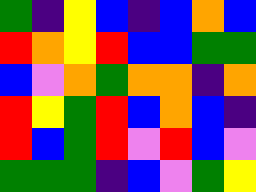[["green", "indigo", "yellow", "blue", "indigo", "blue", "orange", "blue"], ["red", "orange", "yellow", "red", "blue", "blue", "green", "green"], ["blue", "violet", "orange", "green", "orange", "orange", "indigo", "orange"], ["red", "yellow", "green", "red", "blue", "orange", "blue", "indigo"], ["red", "blue", "green", "red", "violet", "red", "blue", "violet"], ["green", "green", "green", "indigo", "blue", "violet", "green", "yellow"]]